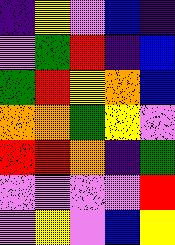[["indigo", "yellow", "violet", "blue", "indigo"], ["violet", "green", "red", "indigo", "blue"], ["green", "red", "yellow", "orange", "blue"], ["orange", "orange", "green", "yellow", "violet"], ["red", "red", "orange", "indigo", "green"], ["violet", "violet", "violet", "violet", "red"], ["violet", "yellow", "violet", "blue", "yellow"]]